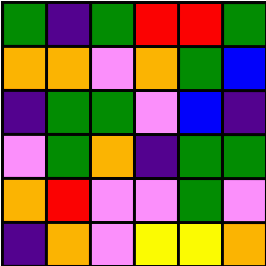[["green", "indigo", "green", "red", "red", "green"], ["orange", "orange", "violet", "orange", "green", "blue"], ["indigo", "green", "green", "violet", "blue", "indigo"], ["violet", "green", "orange", "indigo", "green", "green"], ["orange", "red", "violet", "violet", "green", "violet"], ["indigo", "orange", "violet", "yellow", "yellow", "orange"]]